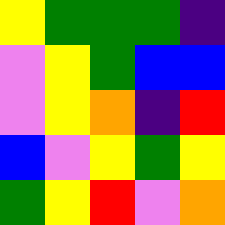[["yellow", "green", "green", "green", "indigo"], ["violet", "yellow", "green", "blue", "blue"], ["violet", "yellow", "orange", "indigo", "red"], ["blue", "violet", "yellow", "green", "yellow"], ["green", "yellow", "red", "violet", "orange"]]